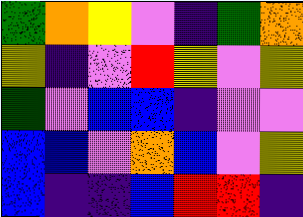[["green", "orange", "yellow", "violet", "indigo", "green", "orange"], ["yellow", "indigo", "violet", "red", "yellow", "violet", "yellow"], ["green", "violet", "blue", "blue", "indigo", "violet", "violet"], ["blue", "blue", "violet", "orange", "blue", "violet", "yellow"], ["blue", "indigo", "indigo", "blue", "red", "red", "indigo"]]